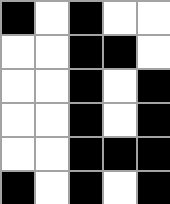[["black", "white", "black", "white", "white"], ["white", "white", "black", "black", "white"], ["white", "white", "black", "white", "black"], ["white", "white", "black", "white", "black"], ["white", "white", "black", "black", "black"], ["black", "white", "black", "white", "black"]]